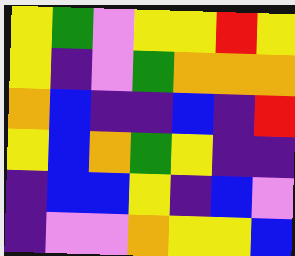[["yellow", "green", "violet", "yellow", "yellow", "red", "yellow"], ["yellow", "indigo", "violet", "green", "orange", "orange", "orange"], ["orange", "blue", "indigo", "indigo", "blue", "indigo", "red"], ["yellow", "blue", "orange", "green", "yellow", "indigo", "indigo"], ["indigo", "blue", "blue", "yellow", "indigo", "blue", "violet"], ["indigo", "violet", "violet", "orange", "yellow", "yellow", "blue"]]